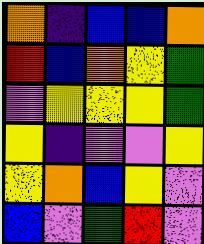[["orange", "indigo", "blue", "blue", "orange"], ["red", "blue", "orange", "yellow", "green"], ["violet", "yellow", "yellow", "yellow", "green"], ["yellow", "indigo", "violet", "violet", "yellow"], ["yellow", "orange", "blue", "yellow", "violet"], ["blue", "violet", "green", "red", "violet"]]